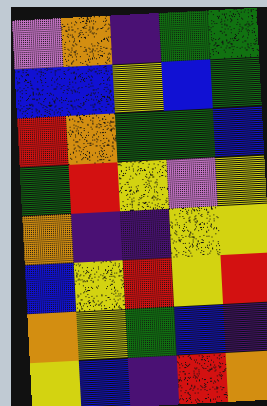[["violet", "orange", "indigo", "green", "green"], ["blue", "blue", "yellow", "blue", "green"], ["red", "orange", "green", "green", "blue"], ["green", "red", "yellow", "violet", "yellow"], ["orange", "indigo", "indigo", "yellow", "yellow"], ["blue", "yellow", "red", "yellow", "red"], ["orange", "yellow", "green", "blue", "indigo"], ["yellow", "blue", "indigo", "red", "orange"]]